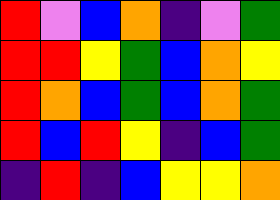[["red", "violet", "blue", "orange", "indigo", "violet", "green"], ["red", "red", "yellow", "green", "blue", "orange", "yellow"], ["red", "orange", "blue", "green", "blue", "orange", "green"], ["red", "blue", "red", "yellow", "indigo", "blue", "green"], ["indigo", "red", "indigo", "blue", "yellow", "yellow", "orange"]]